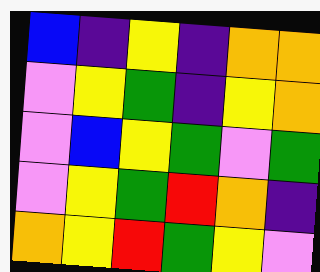[["blue", "indigo", "yellow", "indigo", "orange", "orange"], ["violet", "yellow", "green", "indigo", "yellow", "orange"], ["violet", "blue", "yellow", "green", "violet", "green"], ["violet", "yellow", "green", "red", "orange", "indigo"], ["orange", "yellow", "red", "green", "yellow", "violet"]]